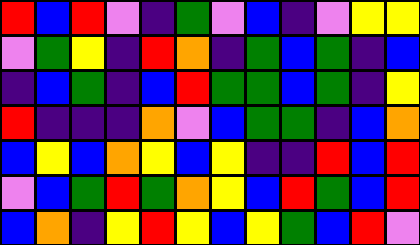[["red", "blue", "red", "violet", "indigo", "green", "violet", "blue", "indigo", "violet", "yellow", "yellow"], ["violet", "green", "yellow", "indigo", "red", "orange", "indigo", "green", "blue", "green", "indigo", "blue"], ["indigo", "blue", "green", "indigo", "blue", "red", "green", "green", "blue", "green", "indigo", "yellow"], ["red", "indigo", "indigo", "indigo", "orange", "violet", "blue", "green", "green", "indigo", "blue", "orange"], ["blue", "yellow", "blue", "orange", "yellow", "blue", "yellow", "indigo", "indigo", "red", "blue", "red"], ["violet", "blue", "green", "red", "green", "orange", "yellow", "blue", "red", "green", "blue", "red"], ["blue", "orange", "indigo", "yellow", "red", "yellow", "blue", "yellow", "green", "blue", "red", "violet"]]